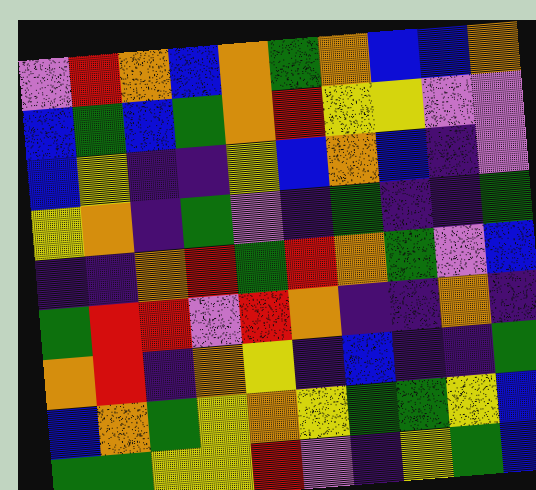[["violet", "red", "orange", "blue", "orange", "green", "orange", "blue", "blue", "orange"], ["blue", "green", "blue", "green", "orange", "red", "yellow", "yellow", "violet", "violet"], ["blue", "yellow", "indigo", "indigo", "yellow", "blue", "orange", "blue", "indigo", "violet"], ["yellow", "orange", "indigo", "green", "violet", "indigo", "green", "indigo", "indigo", "green"], ["indigo", "indigo", "orange", "red", "green", "red", "orange", "green", "violet", "blue"], ["green", "red", "red", "violet", "red", "orange", "indigo", "indigo", "orange", "indigo"], ["orange", "red", "indigo", "orange", "yellow", "indigo", "blue", "indigo", "indigo", "green"], ["blue", "orange", "green", "yellow", "orange", "yellow", "green", "green", "yellow", "blue"], ["green", "green", "yellow", "yellow", "red", "violet", "indigo", "yellow", "green", "blue"]]